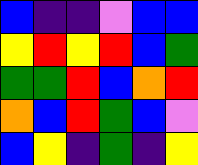[["blue", "indigo", "indigo", "violet", "blue", "blue"], ["yellow", "red", "yellow", "red", "blue", "green"], ["green", "green", "red", "blue", "orange", "red"], ["orange", "blue", "red", "green", "blue", "violet"], ["blue", "yellow", "indigo", "green", "indigo", "yellow"]]